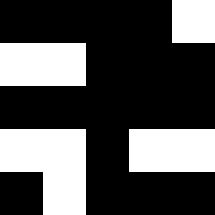[["black", "black", "black", "black", "white"], ["white", "white", "black", "black", "black"], ["black", "black", "black", "black", "black"], ["white", "white", "black", "white", "white"], ["black", "white", "black", "black", "black"]]